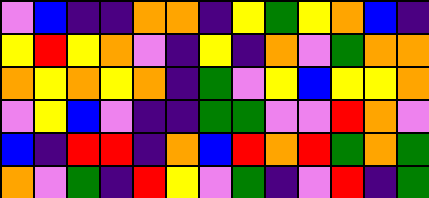[["violet", "blue", "indigo", "indigo", "orange", "orange", "indigo", "yellow", "green", "yellow", "orange", "blue", "indigo"], ["yellow", "red", "yellow", "orange", "violet", "indigo", "yellow", "indigo", "orange", "violet", "green", "orange", "orange"], ["orange", "yellow", "orange", "yellow", "orange", "indigo", "green", "violet", "yellow", "blue", "yellow", "yellow", "orange"], ["violet", "yellow", "blue", "violet", "indigo", "indigo", "green", "green", "violet", "violet", "red", "orange", "violet"], ["blue", "indigo", "red", "red", "indigo", "orange", "blue", "red", "orange", "red", "green", "orange", "green"], ["orange", "violet", "green", "indigo", "red", "yellow", "violet", "green", "indigo", "violet", "red", "indigo", "green"]]